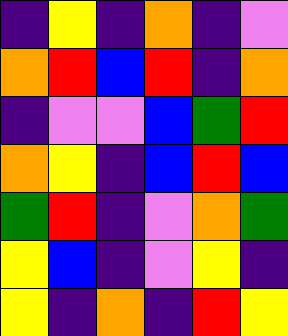[["indigo", "yellow", "indigo", "orange", "indigo", "violet"], ["orange", "red", "blue", "red", "indigo", "orange"], ["indigo", "violet", "violet", "blue", "green", "red"], ["orange", "yellow", "indigo", "blue", "red", "blue"], ["green", "red", "indigo", "violet", "orange", "green"], ["yellow", "blue", "indigo", "violet", "yellow", "indigo"], ["yellow", "indigo", "orange", "indigo", "red", "yellow"]]